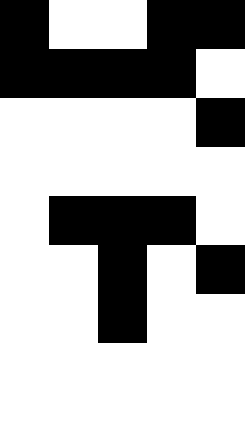[["black", "white", "white", "black", "black"], ["black", "black", "black", "black", "white"], ["white", "white", "white", "white", "black"], ["white", "white", "white", "white", "white"], ["white", "black", "black", "black", "white"], ["white", "white", "black", "white", "black"], ["white", "white", "black", "white", "white"], ["white", "white", "white", "white", "white"], ["white", "white", "white", "white", "white"]]